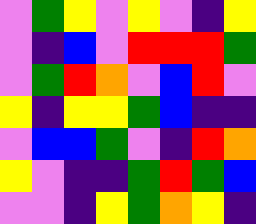[["violet", "green", "yellow", "violet", "yellow", "violet", "indigo", "yellow"], ["violet", "indigo", "blue", "violet", "red", "red", "red", "green"], ["violet", "green", "red", "orange", "violet", "blue", "red", "violet"], ["yellow", "indigo", "yellow", "yellow", "green", "blue", "indigo", "indigo"], ["violet", "blue", "blue", "green", "violet", "indigo", "red", "orange"], ["yellow", "violet", "indigo", "indigo", "green", "red", "green", "blue"], ["violet", "violet", "indigo", "yellow", "green", "orange", "yellow", "indigo"]]